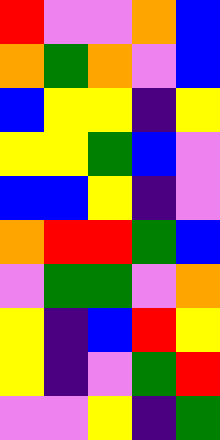[["red", "violet", "violet", "orange", "blue"], ["orange", "green", "orange", "violet", "blue"], ["blue", "yellow", "yellow", "indigo", "yellow"], ["yellow", "yellow", "green", "blue", "violet"], ["blue", "blue", "yellow", "indigo", "violet"], ["orange", "red", "red", "green", "blue"], ["violet", "green", "green", "violet", "orange"], ["yellow", "indigo", "blue", "red", "yellow"], ["yellow", "indigo", "violet", "green", "red"], ["violet", "violet", "yellow", "indigo", "green"]]